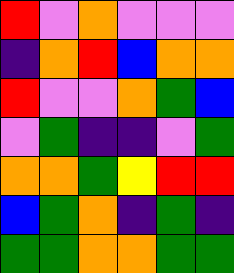[["red", "violet", "orange", "violet", "violet", "violet"], ["indigo", "orange", "red", "blue", "orange", "orange"], ["red", "violet", "violet", "orange", "green", "blue"], ["violet", "green", "indigo", "indigo", "violet", "green"], ["orange", "orange", "green", "yellow", "red", "red"], ["blue", "green", "orange", "indigo", "green", "indigo"], ["green", "green", "orange", "orange", "green", "green"]]